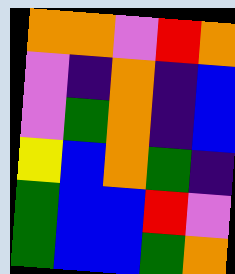[["orange", "orange", "violet", "red", "orange"], ["violet", "indigo", "orange", "indigo", "blue"], ["violet", "green", "orange", "indigo", "blue"], ["yellow", "blue", "orange", "green", "indigo"], ["green", "blue", "blue", "red", "violet"], ["green", "blue", "blue", "green", "orange"]]